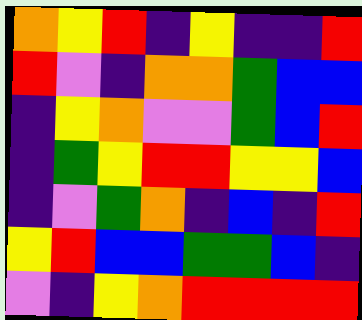[["orange", "yellow", "red", "indigo", "yellow", "indigo", "indigo", "red"], ["red", "violet", "indigo", "orange", "orange", "green", "blue", "blue"], ["indigo", "yellow", "orange", "violet", "violet", "green", "blue", "red"], ["indigo", "green", "yellow", "red", "red", "yellow", "yellow", "blue"], ["indigo", "violet", "green", "orange", "indigo", "blue", "indigo", "red"], ["yellow", "red", "blue", "blue", "green", "green", "blue", "indigo"], ["violet", "indigo", "yellow", "orange", "red", "red", "red", "red"]]